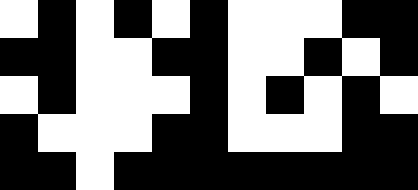[["white", "black", "white", "black", "white", "black", "white", "white", "white", "black", "black"], ["black", "black", "white", "white", "black", "black", "white", "white", "black", "white", "black"], ["white", "black", "white", "white", "white", "black", "white", "black", "white", "black", "white"], ["black", "white", "white", "white", "black", "black", "white", "white", "white", "black", "black"], ["black", "black", "white", "black", "black", "black", "black", "black", "black", "black", "black"]]